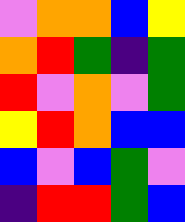[["violet", "orange", "orange", "blue", "yellow"], ["orange", "red", "green", "indigo", "green"], ["red", "violet", "orange", "violet", "green"], ["yellow", "red", "orange", "blue", "blue"], ["blue", "violet", "blue", "green", "violet"], ["indigo", "red", "red", "green", "blue"]]